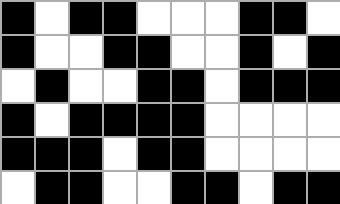[["black", "white", "black", "black", "white", "white", "white", "black", "black", "white"], ["black", "white", "white", "black", "black", "white", "white", "black", "white", "black"], ["white", "black", "white", "white", "black", "black", "white", "black", "black", "black"], ["black", "white", "black", "black", "black", "black", "white", "white", "white", "white"], ["black", "black", "black", "white", "black", "black", "white", "white", "white", "white"], ["white", "black", "black", "white", "white", "black", "black", "white", "black", "black"]]